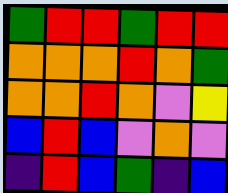[["green", "red", "red", "green", "red", "red"], ["orange", "orange", "orange", "red", "orange", "green"], ["orange", "orange", "red", "orange", "violet", "yellow"], ["blue", "red", "blue", "violet", "orange", "violet"], ["indigo", "red", "blue", "green", "indigo", "blue"]]